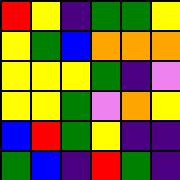[["red", "yellow", "indigo", "green", "green", "yellow"], ["yellow", "green", "blue", "orange", "orange", "orange"], ["yellow", "yellow", "yellow", "green", "indigo", "violet"], ["yellow", "yellow", "green", "violet", "orange", "yellow"], ["blue", "red", "green", "yellow", "indigo", "indigo"], ["green", "blue", "indigo", "red", "green", "indigo"]]